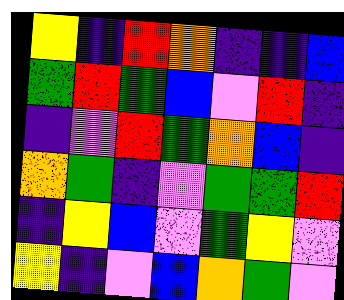[["yellow", "indigo", "red", "orange", "indigo", "indigo", "blue"], ["green", "red", "green", "blue", "violet", "red", "indigo"], ["indigo", "violet", "red", "green", "orange", "blue", "indigo"], ["orange", "green", "indigo", "violet", "green", "green", "red"], ["indigo", "yellow", "blue", "violet", "green", "yellow", "violet"], ["yellow", "indigo", "violet", "blue", "orange", "green", "violet"]]